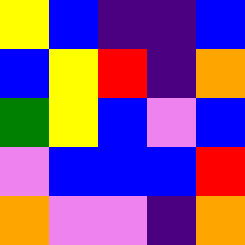[["yellow", "blue", "indigo", "indigo", "blue"], ["blue", "yellow", "red", "indigo", "orange"], ["green", "yellow", "blue", "violet", "blue"], ["violet", "blue", "blue", "blue", "red"], ["orange", "violet", "violet", "indigo", "orange"]]